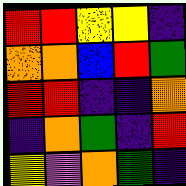[["red", "red", "yellow", "yellow", "indigo"], ["orange", "orange", "blue", "red", "green"], ["red", "red", "indigo", "indigo", "orange"], ["indigo", "orange", "green", "indigo", "red"], ["yellow", "violet", "orange", "green", "indigo"]]